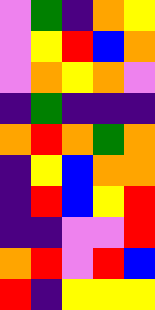[["violet", "green", "indigo", "orange", "yellow"], ["violet", "yellow", "red", "blue", "orange"], ["violet", "orange", "yellow", "orange", "violet"], ["indigo", "green", "indigo", "indigo", "indigo"], ["orange", "red", "orange", "green", "orange"], ["indigo", "yellow", "blue", "orange", "orange"], ["indigo", "red", "blue", "yellow", "red"], ["indigo", "indigo", "violet", "violet", "red"], ["orange", "red", "violet", "red", "blue"], ["red", "indigo", "yellow", "yellow", "yellow"]]